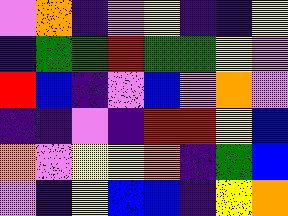[["violet", "orange", "indigo", "violet", "yellow", "indigo", "indigo", "yellow"], ["indigo", "green", "green", "red", "green", "green", "yellow", "violet"], ["red", "blue", "indigo", "violet", "blue", "violet", "orange", "violet"], ["indigo", "indigo", "violet", "indigo", "red", "red", "yellow", "blue"], ["orange", "violet", "yellow", "yellow", "orange", "indigo", "green", "blue"], ["violet", "indigo", "yellow", "blue", "blue", "indigo", "yellow", "orange"]]